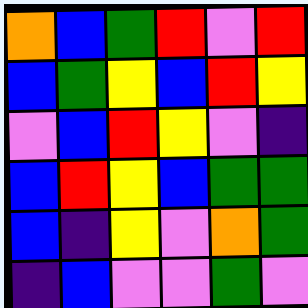[["orange", "blue", "green", "red", "violet", "red"], ["blue", "green", "yellow", "blue", "red", "yellow"], ["violet", "blue", "red", "yellow", "violet", "indigo"], ["blue", "red", "yellow", "blue", "green", "green"], ["blue", "indigo", "yellow", "violet", "orange", "green"], ["indigo", "blue", "violet", "violet", "green", "violet"]]